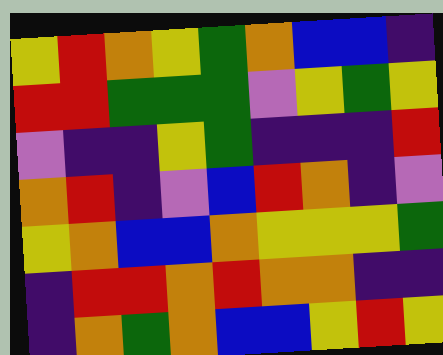[["yellow", "red", "orange", "yellow", "green", "orange", "blue", "blue", "indigo"], ["red", "red", "green", "green", "green", "violet", "yellow", "green", "yellow"], ["violet", "indigo", "indigo", "yellow", "green", "indigo", "indigo", "indigo", "red"], ["orange", "red", "indigo", "violet", "blue", "red", "orange", "indigo", "violet"], ["yellow", "orange", "blue", "blue", "orange", "yellow", "yellow", "yellow", "green"], ["indigo", "red", "red", "orange", "red", "orange", "orange", "indigo", "indigo"], ["indigo", "orange", "green", "orange", "blue", "blue", "yellow", "red", "yellow"]]